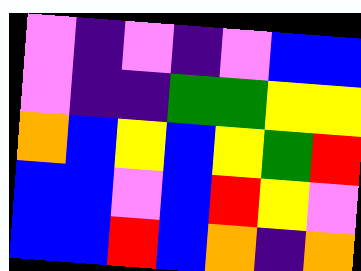[["violet", "indigo", "violet", "indigo", "violet", "blue", "blue"], ["violet", "indigo", "indigo", "green", "green", "yellow", "yellow"], ["orange", "blue", "yellow", "blue", "yellow", "green", "red"], ["blue", "blue", "violet", "blue", "red", "yellow", "violet"], ["blue", "blue", "red", "blue", "orange", "indigo", "orange"]]